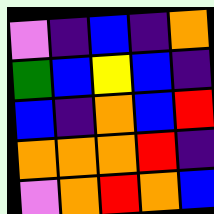[["violet", "indigo", "blue", "indigo", "orange"], ["green", "blue", "yellow", "blue", "indigo"], ["blue", "indigo", "orange", "blue", "red"], ["orange", "orange", "orange", "red", "indigo"], ["violet", "orange", "red", "orange", "blue"]]